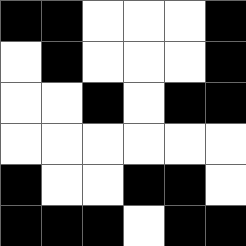[["black", "black", "white", "white", "white", "black"], ["white", "black", "white", "white", "white", "black"], ["white", "white", "black", "white", "black", "black"], ["white", "white", "white", "white", "white", "white"], ["black", "white", "white", "black", "black", "white"], ["black", "black", "black", "white", "black", "black"]]